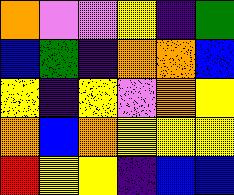[["orange", "violet", "violet", "yellow", "indigo", "green"], ["blue", "green", "indigo", "orange", "orange", "blue"], ["yellow", "indigo", "yellow", "violet", "orange", "yellow"], ["orange", "blue", "orange", "yellow", "yellow", "yellow"], ["red", "yellow", "yellow", "indigo", "blue", "blue"]]